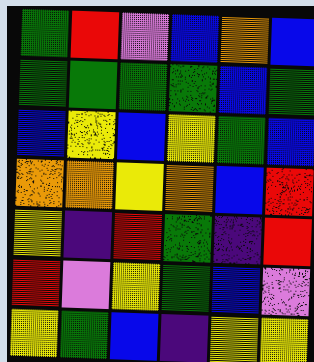[["green", "red", "violet", "blue", "orange", "blue"], ["green", "green", "green", "green", "blue", "green"], ["blue", "yellow", "blue", "yellow", "green", "blue"], ["orange", "orange", "yellow", "orange", "blue", "red"], ["yellow", "indigo", "red", "green", "indigo", "red"], ["red", "violet", "yellow", "green", "blue", "violet"], ["yellow", "green", "blue", "indigo", "yellow", "yellow"]]